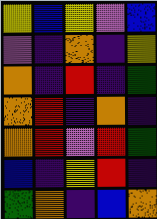[["yellow", "blue", "yellow", "violet", "blue"], ["violet", "indigo", "orange", "indigo", "yellow"], ["orange", "indigo", "red", "indigo", "green"], ["orange", "red", "indigo", "orange", "indigo"], ["orange", "red", "violet", "red", "green"], ["blue", "indigo", "yellow", "red", "indigo"], ["green", "orange", "indigo", "blue", "orange"]]